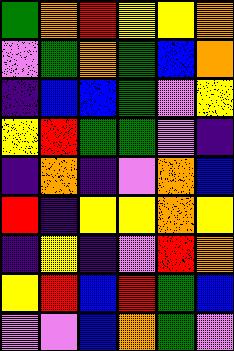[["green", "orange", "red", "yellow", "yellow", "orange"], ["violet", "green", "orange", "green", "blue", "orange"], ["indigo", "blue", "blue", "green", "violet", "yellow"], ["yellow", "red", "green", "green", "violet", "indigo"], ["indigo", "orange", "indigo", "violet", "orange", "blue"], ["red", "indigo", "yellow", "yellow", "orange", "yellow"], ["indigo", "yellow", "indigo", "violet", "red", "orange"], ["yellow", "red", "blue", "red", "green", "blue"], ["violet", "violet", "blue", "orange", "green", "violet"]]